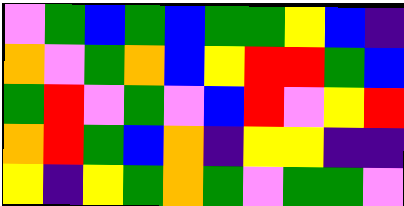[["violet", "green", "blue", "green", "blue", "green", "green", "yellow", "blue", "indigo"], ["orange", "violet", "green", "orange", "blue", "yellow", "red", "red", "green", "blue"], ["green", "red", "violet", "green", "violet", "blue", "red", "violet", "yellow", "red"], ["orange", "red", "green", "blue", "orange", "indigo", "yellow", "yellow", "indigo", "indigo"], ["yellow", "indigo", "yellow", "green", "orange", "green", "violet", "green", "green", "violet"]]